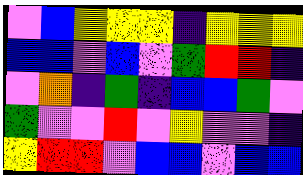[["violet", "blue", "yellow", "yellow", "yellow", "indigo", "yellow", "yellow", "yellow"], ["blue", "blue", "violet", "blue", "violet", "green", "red", "red", "indigo"], ["violet", "orange", "indigo", "green", "indigo", "blue", "blue", "green", "violet"], ["green", "violet", "violet", "red", "violet", "yellow", "violet", "violet", "indigo"], ["yellow", "red", "red", "violet", "blue", "blue", "violet", "blue", "blue"]]